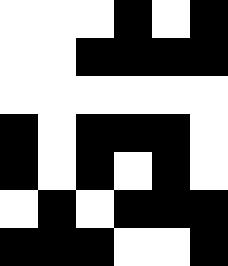[["white", "white", "white", "black", "white", "black"], ["white", "white", "black", "black", "black", "black"], ["white", "white", "white", "white", "white", "white"], ["black", "white", "black", "black", "black", "white"], ["black", "white", "black", "white", "black", "white"], ["white", "black", "white", "black", "black", "black"], ["black", "black", "black", "white", "white", "black"]]